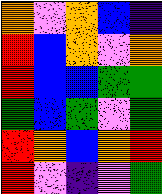[["orange", "violet", "orange", "blue", "indigo"], ["red", "blue", "orange", "violet", "orange"], ["red", "blue", "blue", "green", "green"], ["green", "blue", "green", "violet", "green"], ["red", "orange", "blue", "orange", "red"], ["red", "violet", "indigo", "violet", "green"]]